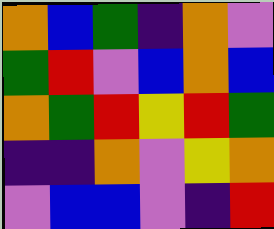[["orange", "blue", "green", "indigo", "orange", "violet"], ["green", "red", "violet", "blue", "orange", "blue"], ["orange", "green", "red", "yellow", "red", "green"], ["indigo", "indigo", "orange", "violet", "yellow", "orange"], ["violet", "blue", "blue", "violet", "indigo", "red"]]